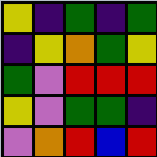[["yellow", "indigo", "green", "indigo", "green"], ["indigo", "yellow", "orange", "green", "yellow"], ["green", "violet", "red", "red", "red"], ["yellow", "violet", "green", "green", "indigo"], ["violet", "orange", "red", "blue", "red"]]